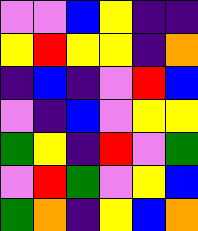[["violet", "violet", "blue", "yellow", "indigo", "indigo"], ["yellow", "red", "yellow", "yellow", "indigo", "orange"], ["indigo", "blue", "indigo", "violet", "red", "blue"], ["violet", "indigo", "blue", "violet", "yellow", "yellow"], ["green", "yellow", "indigo", "red", "violet", "green"], ["violet", "red", "green", "violet", "yellow", "blue"], ["green", "orange", "indigo", "yellow", "blue", "orange"]]